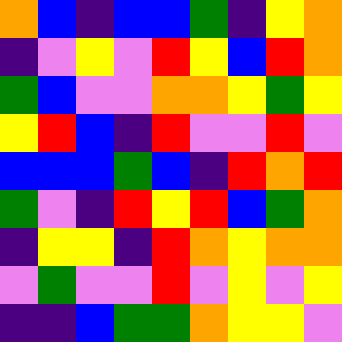[["orange", "blue", "indigo", "blue", "blue", "green", "indigo", "yellow", "orange"], ["indigo", "violet", "yellow", "violet", "red", "yellow", "blue", "red", "orange"], ["green", "blue", "violet", "violet", "orange", "orange", "yellow", "green", "yellow"], ["yellow", "red", "blue", "indigo", "red", "violet", "violet", "red", "violet"], ["blue", "blue", "blue", "green", "blue", "indigo", "red", "orange", "red"], ["green", "violet", "indigo", "red", "yellow", "red", "blue", "green", "orange"], ["indigo", "yellow", "yellow", "indigo", "red", "orange", "yellow", "orange", "orange"], ["violet", "green", "violet", "violet", "red", "violet", "yellow", "violet", "yellow"], ["indigo", "indigo", "blue", "green", "green", "orange", "yellow", "yellow", "violet"]]